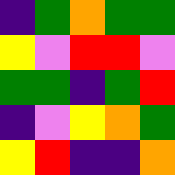[["indigo", "green", "orange", "green", "green"], ["yellow", "violet", "red", "red", "violet"], ["green", "green", "indigo", "green", "red"], ["indigo", "violet", "yellow", "orange", "green"], ["yellow", "red", "indigo", "indigo", "orange"]]